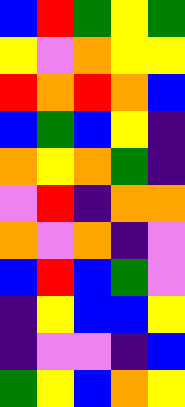[["blue", "red", "green", "yellow", "green"], ["yellow", "violet", "orange", "yellow", "yellow"], ["red", "orange", "red", "orange", "blue"], ["blue", "green", "blue", "yellow", "indigo"], ["orange", "yellow", "orange", "green", "indigo"], ["violet", "red", "indigo", "orange", "orange"], ["orange", "violet", "orange", "indigo", "violet"], ["blue", "red", "blue", "green", "violet"], ["indigo", "yellow", "blue", "blue", "yellow"], ["indigo", "violet", "violet", "indigo", "blue"], ["green", "yellow", "blue", "orange", "yellow"]]